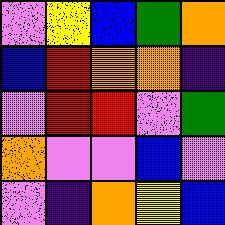[["violet", "yellow", "blue", "green", "orange"], ["blue", "red", "orange", "orange", "indigo"], ["violet", "red", "red", "violet", "green"], ["orange", "violet", "violet", "blue", "violet"], ["violet", "indigo", "orange", "yellow", "blue"]]